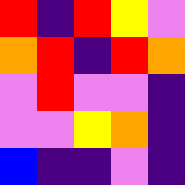[["red", "indigo", "red", "yellow", "violet"], ["orange", "red", "indigo", "red", "orange"], ["violet", "red", "violet", "violet", "indigo"], ["violet", "violet", "yellow", "orange", "indigo"], ["blue", "indigo", "indigo", "violet", "indigo"]]